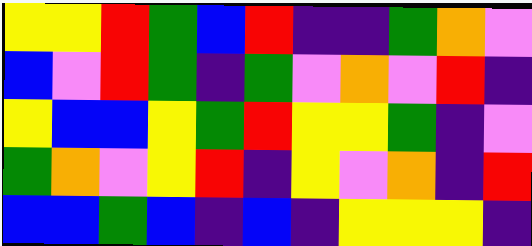[["yellow", "yellow", "red", "green", "blue", "red", "indigo", "indigo", "green", "orange", "violet"], ["blue", "violet", "red", "green", "indigo", "green", "violet", "orange", "violet", "red", "indigo"], ["yellow", "blue", "blue", "yellow", "green", "red", "yellow", "yellow", "green", "indigo", "violet"], ["green", "orange", "violet", "yellow", "red", "indigo", "yellow", "violet", "orange", "indigo", "red"], ["blue", "blue", "green", "blue", "indigo", "blue", "indigo", "yellow", "yellow", "yellow", "indigo"]]